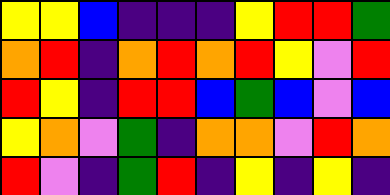[["yellow", "yellow", "blue", "indigo", "indigo", "indigo", "yellow", "red", "red", "green"], ["orange", "red", "indigo", "orange", "red", "orange", "red", "yellow", "violet", "red"], ["red", "yellow", "indigo", "red", "red", "blue", "green", "blue", "violet", "blue"], ["yellow", "orange", "violet", "green", "indigo", "orange", "orange", "violet", "red", "orange"], ["red", "violet", "indigo", "green", "red", "indigo", "yellow", "indigo", "yellow", "indigo"]]